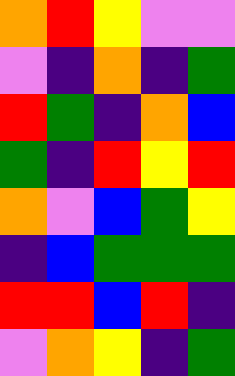[["orange", "red", "yellow", "violet", "violet"], ["violet", "indigo", "orange", "indigo", "green"], ["red", "green", "indigo", "orange", "blue"], ["green", "indigo", "red", "yellow", "red"], ["orange", "violet", "blue", "green", "yellow"], ["indigo", "blue", "green", "green", "green"], ["red", "red", "blue", "red", "indigo"], ["violet", "orange", "yellow", "indigo", "green"]]